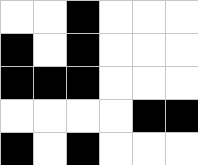[["white", "white", "black", "white", "white", "white"], ["black", "white", "black", "white", "white", "white"], ["black", "black", "black", "white", "white", "white"], ["white", "white", "white", "white", "black", "black"], ["black", "white", "black", "white", "white", "white"]]